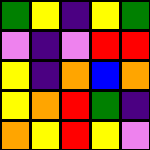[["green", "yellow", "indigo", "yellow", "green"], ["violet", "indigo", "violet", "red", "red"], ["yellow", "indigo", "orange", "blue", "orange"], ["yellow", "orange", "red", "green", "indigo"], ["orange", "yellow", "red", "yellow", "violet"]]